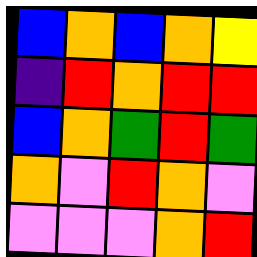[["blue", "orange", "blue", "orange", "yellow"], ["indigo", "red", "orange", "red", "red"], ["blue", "orange", "green", "red", "green"], ["orange", "violet", "red", "orange", "violet"], ["violet", "violet", "violet", "orange", "red"]]